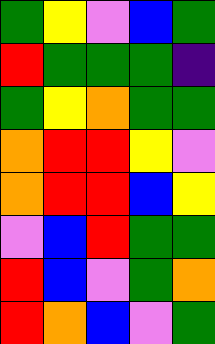[["green", "yellow", "violet", "blue", "green"], ["red", "green", "green", "green", "indigo"], ["green", "yellow", "orange", "green", "green"], ["orange", "red", "red", "yellow", "violet"], ["orange", "red", "red", "blue", "yellow"], ["violet", "blue", "red", "green", "green"], ["red", "blue", "violet", "green", "orange"], ["red", "orange", "blue", "violet", "green"]]